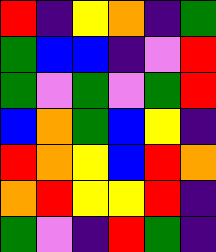[["red", "indigo", "yellow", "orange", "indigo", "green"], ["green", "blue", "blue", "indigo", "violet", "red"], ["green", "violet", "green", "violet", "green", "red"], ["blue", "orange", "green", "blue", "yellow", "indigo"], ["red", "orange", "yellow", "blue", "red", "orange"], ["orange", "red", "yellow", "yellow", "red", "indigo"], ["green", "violet", "indigo", "red", "green", "indigo"]]